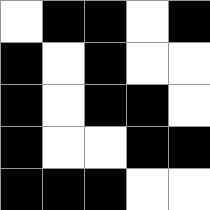[["white", "black", "black", "white", "black"], ["black", "white", "black", "white", "white"], ["black", "white", "black", "black", "white"], ["black", "white", "white", "black", "black"], ["black", "black", "black", "white", "white"]]